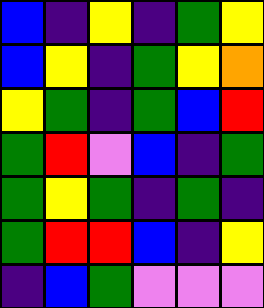[["blue", "indigo", "yellow", "indigo", "green", "yellow"], ["blue", "yellow", "indigo", "green", "yellow", "orange"], ["yellow", "green", "indigo", "green", "blue", "red"], ["green", "red", "violet", "blue", "indigo", "green"], ["green", "yellow", "green", "indigo", "green", "indigo"], ["green", "red", "red", "blue", "indigo", "yellow"], ["indigo", "blue", "green", "violet", "violet", "violet"]]